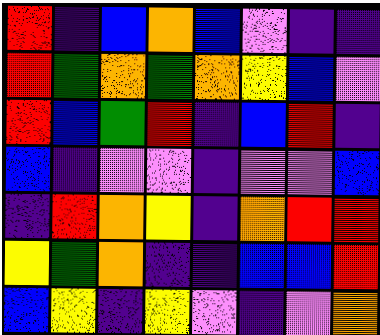[["red", "indigo", "blue", "orange", "blue", "violet", "indigo", "indigo"], ["red", "green", "orange", "green", "orange", "yellow", "blue", "violet"], ["red", "blue", "green", "red", "indigo", "blue", "red", "indigo"], ["blue", "indigo", "violet", "violet", "indigo", "violet", "violet", "blue"], ["indigo", "red", "orange", "yellow", "indigo", "orange", "red", "red"], ["yellow", "green", "orange", "indigo", "indigo", "blue", "blue", "red"], ["blue", "yellow", "indigo", "yellow", "violet", "indigo", "violet", "orange"]]